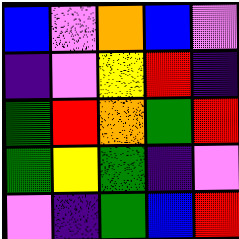[["blue", "violet", "orange", "blue", "violet"], ["indigo", "violet", "yellow", "red", "indigo"], ["green", "red", "orange", "green", "red"], ["green", "yellow", "green", "indigo", "violet"], ["violet", "indigo", "green", "blue", "red"]]